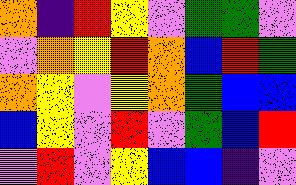[["orange", "indigo", "red", "yellow", "violet", "green", "green", "violet"], ["violet", "orange", "yellow", "red", "orange", "blue", "red", "green"], ["orange", "yellow", "violet", "yellow", "orange", "green", "blue", "blue"], ["blue", "yellow", "violet", "red", "violet", "green", "blue", "red"], ["violet", "red", "violet", "yellow", "blue", "blue", "indigo", "violet"]]